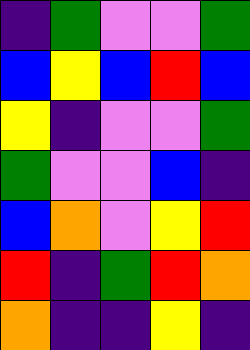[["indigo", "green", "violet", "violet", "green"], ["blue", "yellow", "blue", "red", "blue"], ["yellow", "indigo", "violet", "violet", "green"], ["green", "violet", "violet", "blue", "indigo"], ["blue", "orange", "violet", "yellow", "red"], ["red", "indigo", "green", "red", "orange"], ["orange", "indigo", "indigo", "yellow", "indigo"]]